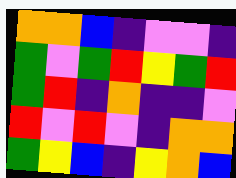[["orange", "orange", "blue", "indigo", "violet", "violet", "indigo"], ["green", "violet", "green", "red", "yellow", "green", "red"], ["green", "red", "indigo", "orange", "indigo", "indigo", "violet"], ["red", "violet", "red", "violet", "indigo", "orange", "orange"], ["green", "yellow", "blue", "indigo", "yellow", "orange", "blue"]]